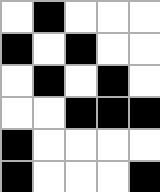[["white", "black", "white", "white", "white"], ["black", "white", "black", "white", "white"], ["white", "black", "white", "black", "white"], ["white", "white", "black", "black", "black"], ["black", "white", "white", "white", "white"], ["black", "white", "white", "white", "black"]]